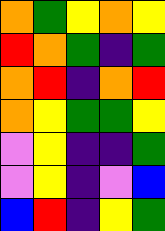[["orange", "green", "yellow", "orange", "yellow"], ["red", "orange", "green", "indigo", "green"], ["orange", "red", "indigo", "orange", "red"], ["orange", "yellow", "green", "green", "yellow"], ["violet", "yellow", "indigo", "indigo", "green"], ["violet", "yellow", "indigo", "violet", "blue"], ["blue", "red", "indigo", "yellow", "green"]]